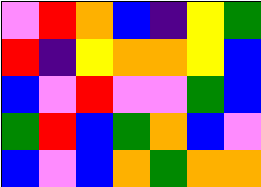[["violet", "red", "orange", "blue", "indigo", "yellow", "green"], ["red", "indigo", "yellow", "orange", "orange", "yellow", "blue"], ["blue", "violet", "red", "violet", "violet", "green", "blue"], ["green", "red", "blue", "green", "orange", "blue", "violet"], ["blue", "violet", "blue", "orange", "green", "orange", "orange"]]